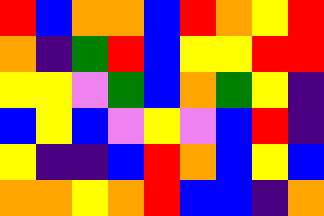[["red", "blue", "orange", "orange", "blue", "red", "orange", "yellow", "red"], ["orange", "indigo", "green", "red", "blue", "yellow", "yellow", "red", "red"], ["yellow", "yellow", "violet", "green", "blue", "orange", "green", "yellow", "indigo"], ["blue", "yellow", "blue", "violet", "yellow", "violet", "blue", "red", "indigo"], ["yellow", "indigo", "indigo", "blue", "red", "orange", "blue", "yellow", "blue"], ["orange", "orange", "yellow", "orange", "red", "blue", "blue", "indigo", "orange"]]